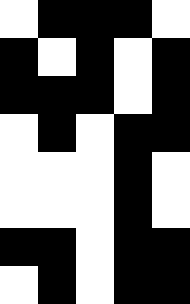[["white", "black", "black", "black", "white"], ["black", "white", "black", "white", "black"], ["black", "black", "black", "white", "black"], ["white", "black", "white", "black", "black"], ["white", "white", "white", "black", "white"], ["white", "white", "white", "black", "white"], ["black", "black", "white", "black", "black"], ["white", "black", "white", "black", "black"]]